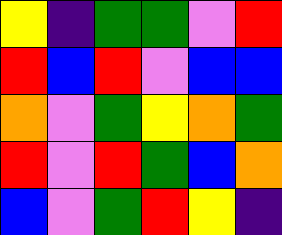[["yellow", "indigo", "green", "green", "violet", "red"], ["red", "blue", "red", "violet", "blue", "blue"], ["orange", "violet", "green", "yellow", "orange", "green"], ["red", "violet", "red", "green", "blue", "orange"], ["blue", "violet", "green", "red", "yellow", "indigo"]]